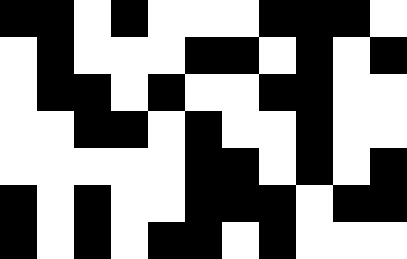[["black", "black", "white", "black", "white", "white", "white", "black", "black", "black", "white"], ["white", "black", "white", "white", "white", "black", "black", "white", "black", "white", "black"], ["white", "black", "black", "white", "black", "white", "white", "black", "black", "white", "white"], ["white", "white", "black", "black", "white", "black", "white", "white", "black", "white", "white"], ["white", "white", "white", "white", "white", "black", "black", "white", "black", "white", "black"], ["black", "white", "black", "white", "white", "black", "black", "black", "white", "black", "black"], ["black", "white", "black", "white", "black", "black", "white", "black", "white", "white", "white"]]